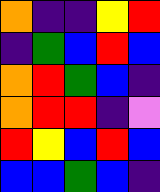[["orange", "indigo", "indigo", "yellow", "red"], ["indigo", "green", "blue", "red", "blue"], ["orange", "red", "green", "blue", "indigo"], ["orange", "red", "red", "indigo", "violet"], ["red", "yellow", "blue", "red", "blue"], ["blue", "blue", "green", "blue", "indigo"]]